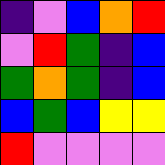[["indigo", "violet", "blue", "orange", "red"], ["violet", "red", "green", "indigo", "blue"], ["green", "orange", "green", "indigo", "blue"], ["blue", "green", "blue", "yellow", "yellow"], ["red", "violet", "violet", "violet", "violet"]]